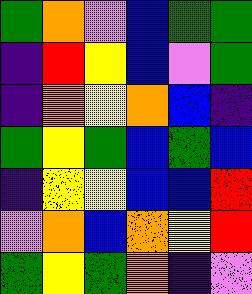[["green", "orange", "violet", "blue", "green", "green"], ["indigo", "red", "yellow", "blue", "violet", "green"], ["indigo", "orange", "yellow", "orange", "blue", "indigo"], ["green", "yellow", "green", "blue", "green", "blue"], ["indigo", "yellow", "yellow", "blue", "blue", "red"], ["violet", "orange", "blue", "orange", "yellow", "red"], ["green", "yellow", "green", "orange", "indigo", "violet"]]